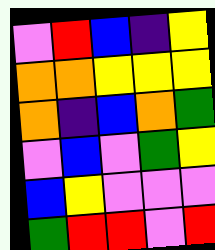[["violet", "red", "blue", "indigo", "yellow"], ["orange", "orange", "yellow", "yellow", "yellow"], ["orange", "indigo", "blue", "orange", "green"], ["violet", "blue", "violet", "green", "yellow"], ["blue", "yellow", "violet", "violet", "violet"], ["green", "red", "red", "violet", "red"]]